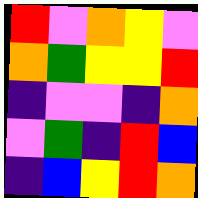[["red", "violet", "orange", "yellow", "violet"], ["orange", "green", "yellow", "yellow", "red"], ["indigo", "violet", "violet", "indigo", "orange"], ["violet", "green", "indigo", "red", "blue"], ["indigo", "blue", "yellow", "red", "orange"]]